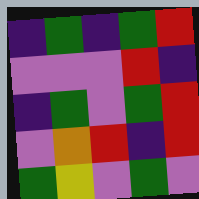[["indigo", "green", "indigo", "green", "red"], ["violet", "violet", "violet", "red", "indigo"], ["indigo", "green", "violet", "green", "red"], ["violet", "orange", "red", "indigo", "red"], ["green", "yellow", "violet", "green", "violet"]]